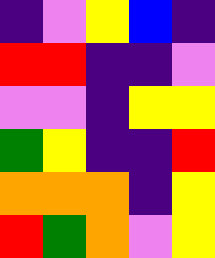[["indigo", "violet", "yellow", "blue", "indigo"], ["red", "red", "indigo", "indigo", "violet"], ["violet", "violet", "indigo", "yellow", "yellow"], ["green", "yellow", "indigo", "indigo", "red"], ["orange", "orange", "orange", "indigo", "yellow"], ["red", "green", "orange", "violet", "yellow"]]